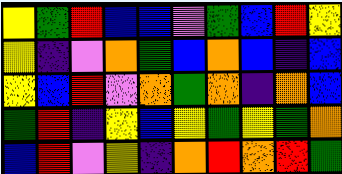[["yellow", "green", "red", "blue", "blue", "violet", "green", "blue", "red", "yellow"], ["yellow", "indigo", "violet", "orange", "green", "blue", "orange", "blue", "indigo", "blue"], ["yellow", "blue", "red", "violet", "orange", "green", "orange", "indigo", "orange", "blue"], ["green", "red", "indigo", "yellow", "blue", "yellow", "green", "yellow", "green", "orange"], ["blue", "red", "violet", "yellow", "indigo", "orange", "red", "orange", "red", "green"]]